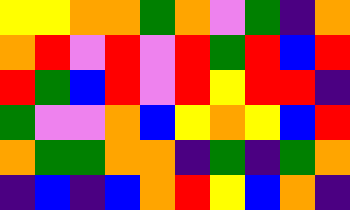[["yellow", "yellow", "orange", "orange", "green", "orange", "violet", "green", "indigo", "orange"], ["orange", "red", "violet", "red", "violet", "red", "green", "red", "blue", "red"], ["red", "green", "blue", "red", "violet", "red", "yellow", "red", "red", "indigo"], ["green", "violet", "violet", "orange", "blue", "yellow", "orange", "yellow", "blue", "red"], ["orange", "green", "green", "orange", "orange", "indigo", "green", "indigo", "green", "orange"], ["indigo", "blue", "indigo", "blue", "orange", "red", "yellow", "blue", "orange", "indigo"]]